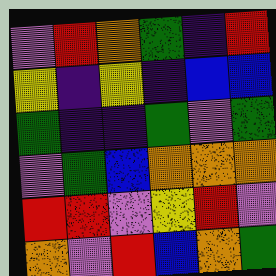[["violet", "red", "orange", "green", "indigo", "red"], ["yellow", "indigo", "yellow", "indigo", "blue", "blue"], ["green", "indigo", "indigo", "green", "violet", "green"], ["violet", "green", "blue", "orange", "orange", "orange"], ["red", "red", "violet", "yellow", "red", "violet"], ["orange", "violet", "red", "blue", "orange", "green"]]